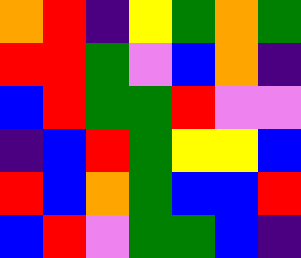[["orange", "red", "indigo", "yellow", "green", "orange", "green"], ["red", "red", "green", "violet", "blue", "orange", "indigo"], ["blue", "red", "green", "green", "red", "violet", "violet"], ["indigo", "blue", "red", "green", "yellow", "yellow", "blue"], ["red", "blue", "orange", "green", "blue", "blue", "red"], ["blue", "red", "violet", "green", "green", "blue", "indigo"]]